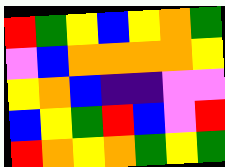[["red", "green", "yellow", "blue", "yellow", "orange", "green"], ["violet", "blue", "orange", "orange", "orange", "orange", "yellow"], ["yellow", "orange", "blue", "indigo", "indigo", "violet", "violet"], ["blue", "yellow", "green", "red", "blue", "violet", "red"], ["red", "orange", "yellow", "orange", "green", "yellow", "green"]]